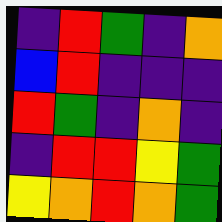[["indigo", "red", "green", "indigo", "orange"], ["blue", "red", "indigo", "indigo", "indigo"], ["red", "green", "indigo", "orange", "indigo"], ["indigo", "red", "red", "yellow", "green"], ["yellow", "orange", "red", "orange", "green"]]